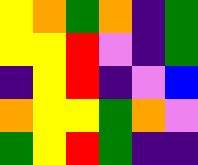[["yellow", "orange", "green", "orange", "indigo", "green"], ["yellow", "yellow", "red", "violet", "indigo", "green"], ["indigo", "yellow", "red", "indigo", "violet", "blue"], ["orange", "yellow", "yellow", "green", "orange", "violet"], ["green", "yellow", "red", "green", "indigo", "indigo"]]